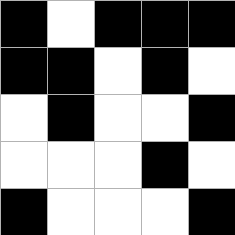[["black", "white", "black", "black", "black"], ["black", "black", "white", "black", "white"], ["white", "black", "white", "white", "black"], ["white", "white", "white", "black", "white"], ["black", "white", "white", "white", "black"]]